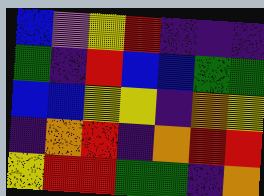[["blue", "violet", "yellow", "red", "indigo", "indigo", "indigo"], ["green", "indigo", "red", "blue", "blue", "green", "green"], ["blue", "blue", "yellow", "yellow", "indigo", "orange", "yellow"], ["indigo", "orange", "red", "indigo", "orange", "red", "red"], ["yellow", "red", "red", "green", "green", "indigo", "orange"]]